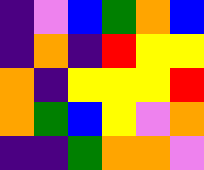[["indigo", "violet", "blue", "green", "orange", "blue"], ["indigo", "orange", "indigo", "red", "yellow", "yellow"], ["orange", "indigo", "yellow", "yellow", "yellow", "red"], ["orange", "green", "blue", "yellow", "violet", "orange"], ["indigo", "indigo", "green", "orange", "orange", "violet"]]